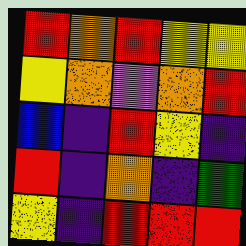[["red", "orange", "red", "yellow", "yellow"], ["yellow", "orange", "violet", "orange", "red"], ["blue", "indigo", "red", "yellow", "indigo"], ["red", "indigo", "orange", "indigo", "green"], ["yellow", "indigo", "red", "red", "red"]]